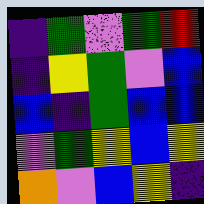[["indigo", "green", "violet", "green", "red"], ["indigo", "yellow", "green", "violet", "blue"], ["blue", "indigo", "green", "blue", "blue"], ["violet", "green", "yellow", "blue", "yellow"], ["orange", "violet", "blue", "yellow", "indigo"]]